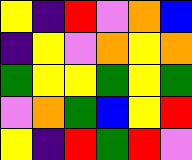[["yellow", "indigo", "red", "violet", "orange", "blue"], ["indigo", "yellow", "violet", "orange", "yellow", "orange"], ["green", "yellow", "yellow", "green", "yellow", "green"], ["violet", "orange", "green", "blue", "yellow", "red"], ["yellow", "indigo", "red", "green", "red", "violet"]]